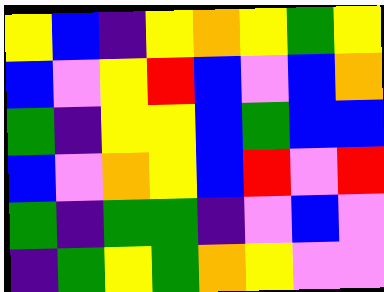[["yellow", "blue", "indigo", "yellow", "orange", "yellow", "green", "yellow"], ["blue", "violet", "yellow", "red", "blue", "violet", "blue", "orange"], ["green", "indigo", "yellow", "yellow", "blue", "green", "blue", "blue"], ["blue", "violet", "orange", "yellow", "blue", "red", "violet", "red"], ["green", "indigo", "green", "green", "indigo", "violet", "blue", "violet"], ["indigo", "green", "yellow", "green", "orange", "yellow", "violet", "violet"]]